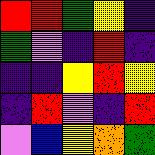[["red", "red", "green", "yellow", "indigo"], ["green", "violet", "indigo", "red", "indigo"], ["indigo", "indigo", "yellow", "red", "yellow"], ["indigo", "red", "violet", "indigo", "red"], ["violet", "blue", "yellow", "orange", "green"]]